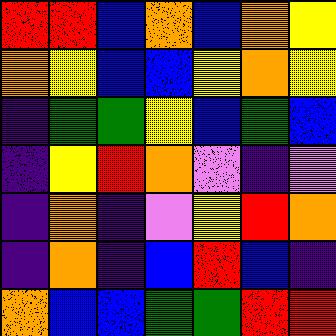[["red", "red", "blue", "orange", "blue", "orange", "yellow"], ["orange", "yellow", "blue", "blue", "yellow", "orange", "yellow"], ["indigo", "green", "green", "yellow", "blue", "green", "blue"], ["indigo", "yellow", "red", "orange", "violet", "indigo", "violet"], ["indigo", "orange", "indigo", "violet", "yellow", "red", "orange"], ["indigo", "orange", "indigo", "blue", "red", "blue", "indigo"], ["orange", "blue", "blue", "green", "green", "red", "red"]]